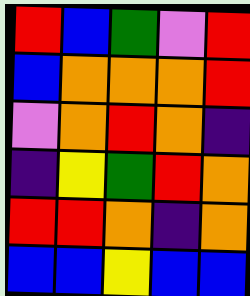[["red", "blue", "green", "violet", "red"], ["blue", "orange", "orange", "orange", "red"], ["violet", "orange", "red", "orange", "indigo"], ["indigo", "yellow", "green", "red", "orange"], ["red", "red", "orange", "indigo", "orange"], ["blue", "blue", "yellow", "blue", "blue"]]